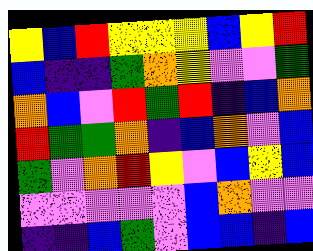[["yellow", "blue", "red", "yellow", "yellow", "yellow", "blue", "yellow", "red"], ["blue", "indigo", "indigo", "green", "orange", "yellow", "violet", "violet", "green"], ["orange", "blue", "violet", "red", "green", "red", "indigo", "blue", "orange"], ["red", "green", "green", "orange", "indigo", "blue", "orange", "violet", "blue"], ["green", "violet", "orange", "red", "yellow", "violet", "blue", "yellow", "blue"], ["violet", "violet", "violet", "violet", "violet", "blue", "orange", "violet", "violet"], ["indigo", "indigo", "blue", "green", "violet", "blue", "blue", "indigo", "blue"]]